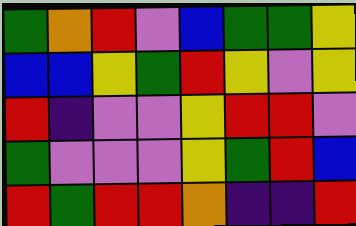[["green", "orange", "red", "violet", "blue", "green", "green", "yellow"], ["blue", "blue", "yellow", "green", "red", "yellow", "violet", "yellow"], ["red", "indigo", "violet", "violet", "yellow", "red", "red", "violet"], ["green", "violet", "violet", "violet", "yellow", "green", "red", "blue"], ["red", "green", "red", "red", "orange", "indigo", "indigo", "red"]]